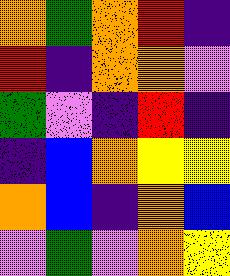[["orange", "green", "orange", "red", "indigo"], ["red", "indigo", "orange", "orange", "violet"], ["green", "violet", "indigo", "red", "indigo"], ["indigo", "blue", "orange", "yellow", "yellow"], ["orange", "blue", "indigo", "orange", "blue"], ["violet", "green", "violet", "orange", "yellow"]]